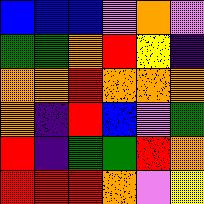[["blue", "blue", "blue", "violet", "orange", "violet"], ["green", "green", "orange", "red", "yellow", "indigo"], ["orange", "orange", "red", "orange", "orange", "orange"], ["orange", "indigo", "red", "blue", "violet", "green"], ["red", "indigo", "green", "green", "red", "orange"], ["red", "red", "red", "orange", "violet", "yellow"]]